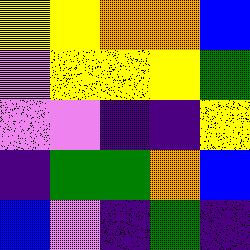[["yellow", "yellow", "orange", "orange", "blue"], ["violet", "yellow", "yellow", "yellow", "green"], ["violet", "violet", "indigo", "indigo", "yellow"], ["indigo", "green", "green", "orange", "blue"], ["blue", "violet", "indigo", "green", "indigo"]]